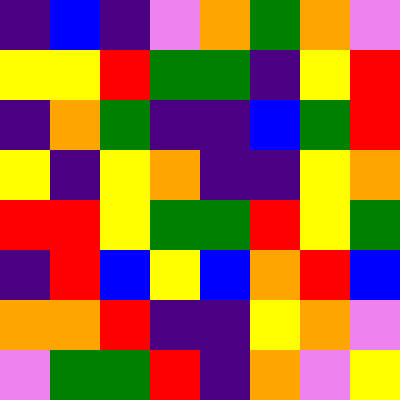[["indigo", "blue", "indigo", "violet", "orange", "green", "orange", "violet"], ["yellow", "yellow", "red", "green", "green", "indigo", "yellow", "red"], ["indigo", "orange", "green", "indigo", "indigo", "blue", "green", "red"], ["yellow", "indigo", "yellow", "orange", "indigo", "indigo", "yellow", "orange"], ["red", "red", "yellow", "green", "green", "red", "yellow", "green"], ["indigo", "red", "blue", "yellow", "blue", "orange", "red", "blue"], ["orange", "orange", "red", "indigo", "indigo", "yellow", "orange", "violet"], ["violet", "green", "green", "red", "indigo", "orange", "violet", "yellow"]]